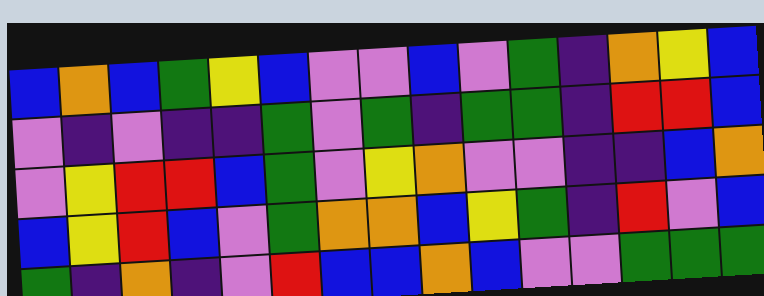[["blue", "orange", "blue", "green", "yellow", "blue", "violet", "violet", "blue", "violet", "green", "indigo", "orange", "yellow", "blue"], ["violet", "indigo", "violet", "indigo", "indigo", "green", "violet", "green", "indigo", "green", "green", "indigo", "red", "red", "blue"], ["violet", "yellow", "red", "red", "blue", "green", "violet", "yellow", "orange", "violet", "violet", "indigo", "indigo", "blue", "orange"], ["blue", "yellow", "red", "blue", "violet", "green", "orange", "orange", "blue", "yellow", "green", "indigo", "red", "violet", "blue"], ["green", "indigo", "orange", "indigo", "violet", "red", "blue", "blue", "orange", "blue", "violet", "violet", "green", "green", "green"]]